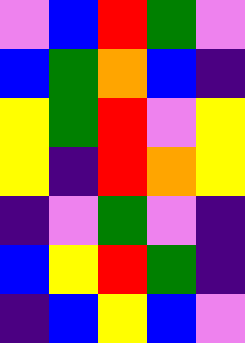[["violet", "blue", "red", "green", "violet"], ["blue", "green", "orange", "blue", "indigo"], ["yellow", "green", "red", "violet", "yellow"], ["yellow", "indigo", "red", "orange", "yellow"], ["indigo", "violet", "green", "violet", "indigo"], ["blue", "yellow", "red", "green", "indigo"], ["indigo", "blue", "yellow", "blue", "violet"]]